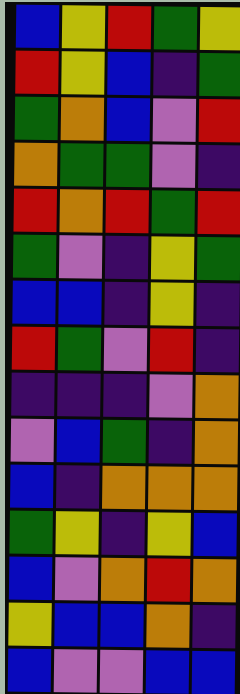[["blue", "yellow", "red", "green", "yellow"], ["red", "yellow", "blue", "indigo", "green"], ["green", "orange", "blue", "violet", "red"], ["orange", "green", "green", "violet", "indigo"], ["red", "orange", "red", "green", "red"], ["green", "violet", "indigo", "yellow", "green"], ["blue", "blue", "indigo", "yellow", "indigo"], ["red", "green", "violet", "red", "indigo"], ["indigo", "indigo", "indigo", "violet", "orange"], ["violet", "blue", "green", "indigo", "orange"], ["blue", "indigo", "orange", "orange", "orange"], ["green", "yellow", "indigo", "yellow", "blue"], ["blue", "violet", "orange", "red", "orange"], ["yellow", "blue", "blue", "orange", "indigo"], ["blue", "violet", "violet", "blue", "blue"]]